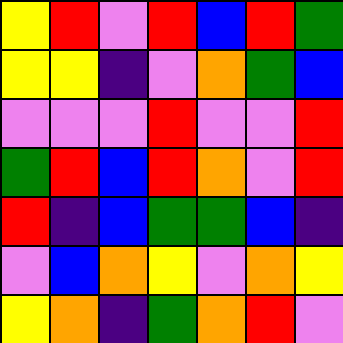[["yellow", "red", "violet", "red", "blue", "red", "green"], ["yellow", "yellow", "indigo", "violet", "orange", "green", "blue"], ["violet", "violet", "violet", "red", "violet", "violet", "red"], ["green", "red", "blue", "red", "orange", "violet", "red"], ["red", "indigo", "blue", "green", "green", "blue", "indigo"], ["violet", "blue", "orange", "yellow", "violet", "orange", "yellow"], ["yellow", "orange", "indigo", "green", "orange", "red", "violet"]]